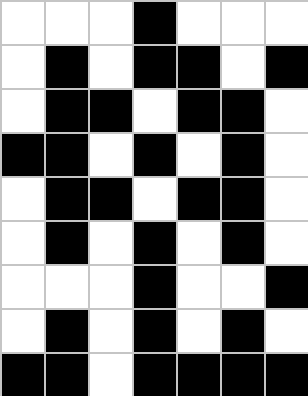[["white", "white", "white", "black", "white", "white", "white"], ["white", "black", "white", "black", "black", "white", "black"], ["white", "black", "black", "white", "black", "black", "white"], ["black", "black", "white", "black", "white", "black", "white"], ["white", "black", "black", "white", "black", "black", "white"], ["white", "black", "white", "black", "white", "black", "white"], ["white", "white", "white", "black", "white", "white", "black"], ["white", "black", "white", "black", "white", "black", "white"], ["black", "black", "white", "black", "black", "black", "black"]]